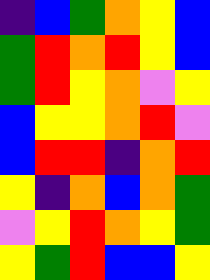[["indigo", "blue", "green", "orange", "yellow", "blue"], ["green", "red", "orange", "red", "yellow", "blue"], ["green", "red", "yellow", "orange", "violet", "yellow"], ["blue", "yellow", "yellow", "orange", "red", "violet"], ["blue", "red", "red", "indigo", "orange", "red"], ["yellow", "indigo", "orange", "blue", "orange", "green"], ["violet", "yellow", "red", "orange", "yellow", "green"], ["yellow", "green", "red", "blue", "blue", "yellow"]]